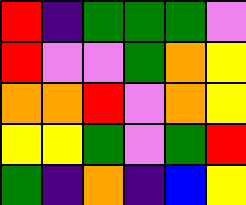[["red", "indigo", "green", "green", "green", "violet"], ["red", "violet", "violet", "green", "orange", "yellow"], ["orange", "orange", "red", "violet", "orange", "yellow"], ["yellow", "yellow", "green", "violet", "green", "red"], ["green", "indigo", "orange", "indigo", "blue", "yellow"]]